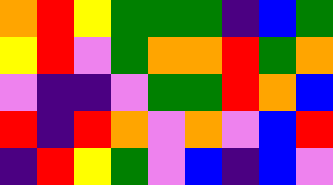[["orange", "red", "yellow", "green", "green", "green", "indigo", "blue", "green"], ["yellow", "red", "violet", "green", "orange", "orange", "red", "green", "orange"], ["violet", "indigo", "indigo", "violet", "green", "green", "red", "orange", "blue"], ["red", "indigo", "red", "orange", "violet", "orange", "violet", "blue", "red"], ["indigo", "red", "yellow", "green", "violet", "blue", "indigo", "blue", "violet"]]